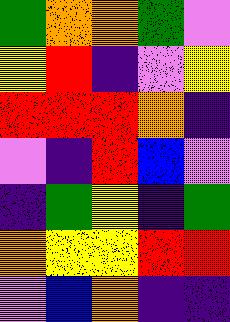[["green", "orange", "orange", "green", "violet"], ["yellow", "red", "indigo", "violet", "yellow"], ["red", "red", "red", "orange", "indigo"], ["violet", "indigo", "red", "blue", "violet"], ["indigo", "green", "yellow", "indigo", "green"], ["orange", "yellow", "yellow", "red", "red"], ["violet", "blue", "orange", "indigo", "indigo"]]